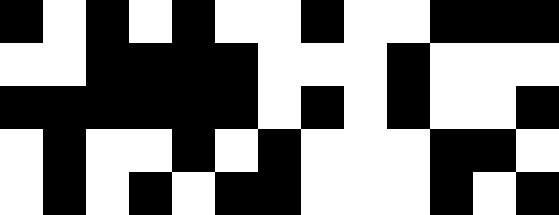[["black", "white", "black", "white", "black", "white", "white", "black", "white", "white", "black", "black", "black"], ["white", "white", "black", "black", "black", "black", "white", "white", "white", "black", "white", "white", "white"], ["black", "black", "black", "black", "black", "black", "white", "black", "white", "black", "white", "white", "black"], ["white", "black", "white", "white", "black", "white", "black", "white", "white", "white", "black", "black", "white"], ["white", "black", "white", "black", "white", "black", "black", "white", "white", "white", "black", "white", "black"]]